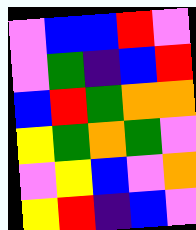[["violet", "blue", "blue", "red", "violet"], ["violet", "green", "indigo", "blue", "red"], ["blue", "red", "green", "orange", "orange"], ["yellow", "green", "orange", "green", "violet"], ["violet", "yellow", "blue", "violet", "orange"], ["yellow", "red", "indigo", "blue", "violet"]]